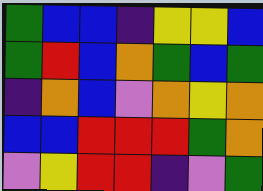[["green", "blue", "blue", "indigo", "yellow", "yellow", "blue"], ["green", "red", "blue", "orange", "green", "blue", "green"], ["indigo", "orange", "blue", "violet", "orange", "yellow", "orange"], ["blue", "blue", "red", "red", "red", "green", "orange"], ["violet", "yellow", "red", "red", "indigo", "violet", "green"]]